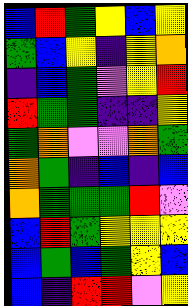[["blue", "red", "green", "yellow", "blue", "yellow"], ["green", "blue", "yellow", "indigo", "yellow", "orange"], ["indigo", "blue", "green", "violet", "yellow", "red"], ["red", "green", "green", "indigo", "indigo", "yellow"], ["green", "orange", "violet", "violet", "orange", "green"], ["orange", "green", "indigo", "blue", "indigo", "blue"], ["orange", "green", "green", "green", "red", "violet"], ["blue", "red", "green", "yellow", "yellow", "yellow"], ["blue", "green", "blue", "green", "yellow", "blue"], ["blue", "indigo", "red", "red", "violet", "yellow"]]